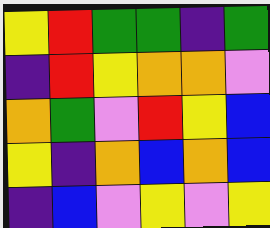[["yellow", "red", "green", "green", "indigo", "green"], ["indigo", "red", "yellow", "orange", "orange", "violet"], ["orange", "green", "violet", "red", "yellow", "blue"], ["yellow", "indigo", "orange", "blue", "orange", "blue"], ["indigo", "blue", "violet", "yellow", "violet", "yellow"]]